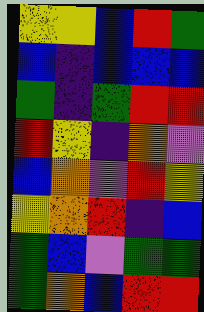[["yellow", "yellow", "blue", "red", "green"], ["blue", "indigo", "blue", "blue", "blue"], ["green", "indigo", "green", "red", "red"], ["red", "yellow", "indigo", "orange", "violet"], ["blue", "orange", "violet", "red", "yellow"], ["yellow", "orange", "red", "indigo", "blue"], ["green", "blue", "violet", "green", "green"], ["green", "orange", "blue", "red", "red"]]